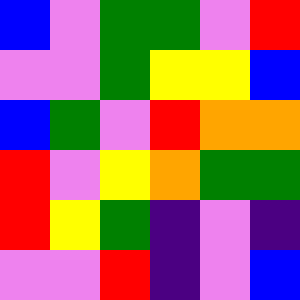[["blue", "violet", "green", "green", "violet", "red"], ["violet", "violet", "green", "yellow", "yellow", "blue"], ["blue", "green", "violet", "red", "orange", "orange"], ["red", "violet", "yellow", "orange", "green", "green"], ["red", "yellow", "green", "indigo", "violet", "indigo"], ["violet", "violet", "red", "indigo", "violet", "blue"]]